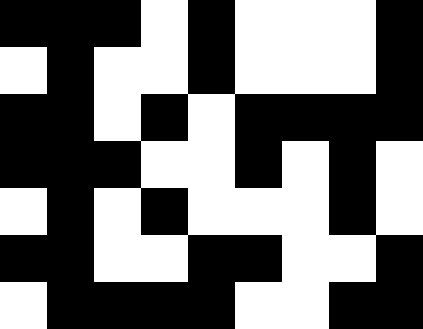[["black", "black", "black", "white", "black", "white", "white", "white", "black"], ["white", "black", "white", "white", "black", "white", "white", "white", "black"], ["black", "black", "white", "black", "white", "black", "black", "black", "black"], ["black", "black", "black", "white", "white", "black", "white", "black", "white"], ["white", "black", "white", "black", "white", "white", "white", "black", "white"], ["black", "black", "white", "white", "black", "black", "white", "white", "black"], ["white", "black", "black", "black", "black", "white", "white", "black", "black"]]